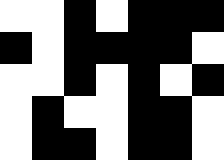[["white", "white", "black", "white", "black", "black", "black"], ["black", "white", "black", "black", "black", "black", "white"], ["white", "white", "black", "white", "black", "white", "black"], ["white", "black", "white", "white", "black", "black", "white"], ["white", "black", "black", "white", "black", "black", "white"]]